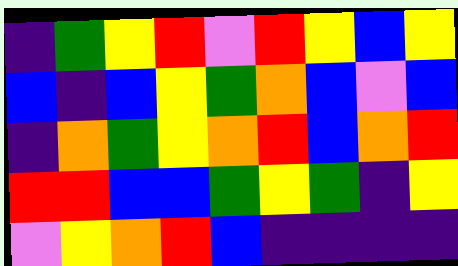[["indigo", "green", "yellow", "red", "violet", "red", "yellow", "blue", "yellow"], ["blue", "indigo", "blue", "yellow", "green", "orange", "blue", "violet", "blue"], ["indigo", "orange", "green", "yellow", "orange", "red", "blue", "orange", "red"], ["red", "red", "blue", "blue", "green", "yellow", "green", "indigo", "yellow"], ["violet", "yellow", "orange", "red", "blue", "indigo", "indigo", "indigo", "indigo"]]